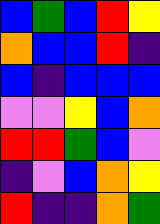[["blue", "green", "blue", "red", "yellow"], ["orange", "blue", "blue", "red", "indigo"], ["blue", "indigo", "blue", "blue", "blue"], ["violet", "violet", "yellow", "blue", "orange"], ["red", "red", "green", "blue", "violet"], ["indigo", "violet", "blue", "orange", "yellow"], ["red", "indigo", "indigo", "orange", "green"]]